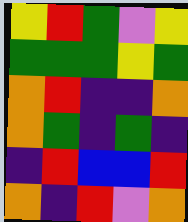[["yellow", "red", "green", "violet", "yellow"], ["green", "green", "green", "yellow", "green"], ["orange", "red", "indigo", "indigo", "orange"], ["orange", "green", "indigo", "green", "indigo"], ["indigo", "red", "blue", "blue", "red"], ["orange", "indigo", "red", "violet", "orange"]]